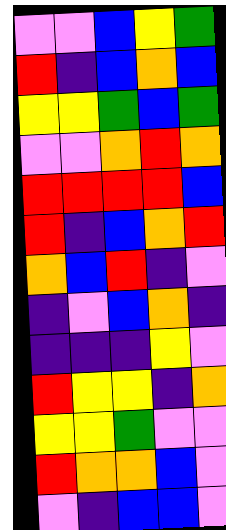[["violet", "violet", "blue", "yellow", "green"], ["red", "indigo", "blue", "orange", "blue"], ["yellow", "yellow", "green", "blue", "green"], ["violet", "violet", "orange", "red", "orange"], ["red", "red", "red", "red", "blue"], ["red", "indigo", "blue", "orange", "red"], ["orange", "blue", "red", "indigo", "violet"], ["indigo", "violet", "blue", "orange", "indigo"], ["indigo", "indigo", "indigo", "yellow", "violet"], ["red", "yellow", "yellow", "indigo", "orange"], ["yellow", "yellow", "green", "violet", "violet"], ["red", "orange", "orange", "blue", "violet"], ["violet", "indigo", "blue", "blue", "violet"]]